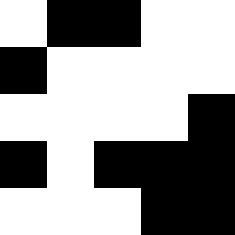[["white", "black", "black", "white", "white"], ["black", "white", "white", "white", "white"], ["white", "white", "white", "white", "black"], ["black", "white", "black", "black", "black"], ["white", "white", "white", "black", "black"]]